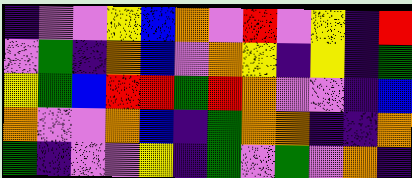[["indigo", "violet", "violet", "yellow", "blue", "orange", "violet", "red", "violet", "yellow", "indigo", "red"], ["violet", "green", "indigo", "orange", "blue", "violet", "orange", "yellow", "indigo", "yellow", "indigo", "green"], ["yellow", "green", "blue", "red", "red", "green", "red", "orange", "violet", "violet", "indigo", "blue"], ["orange", "violet", "violet", "orange", "blue", "indigo", "green", "orange", "orange", "indigo", "indigo", "orange"], ["green", "indigo", "violet", "violet", "yellow", "indigo", "green", "violet", "green", "violet", "orange", "indigo"]]